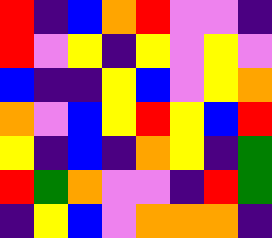[["red", "indigo", "blue", "orange", "red", "violet", "violet", "indigo"], ["red", "violet", "yellow", "indigo", "yellow", "violet", "yellow", "violet"], ["blue", "indigo", "indigo", "yellow", "blue", "violet", "yellow", "orange"], ["orange", "violet", "blue", "yellow", "red", "yellow", "blue", "red"], ["yellow", "indigo", "blue", "indigo", "orange", "yellow", "indigo", "green"], ["red", "green", "orange", "violet", "violet", "indigo", "red", "green"], ["indigo", "yellow", "blue", "violet", "orange", "orange", "orange", "indigo"]]